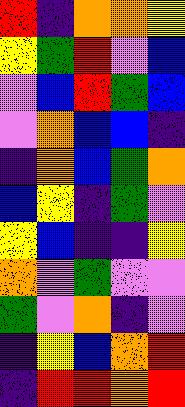[["red", "indigo", "orange", "orange", "yellow"], ["yellow", "green", "red", "violet", "blue"], ["violet", "blue", "red", "green", "blue"], ["violet", "orange", "blue", "blue", "indigo"], ["indigo", "orange", "blue", "green", "orange"], ["blue", "yellow", "indigo", "green", "violet"], ["yellow", "blue", "indigo", "indigo", "yellow"], ["orange", "violet", "green", "violet", "violet"], ["green", "violet", "orange", "indigo", "violet"], ["indigo", "yellow", "blue", "orange", "red"], ["indigo", "red", "red", "orange", "red"]]